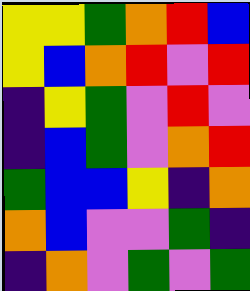[["yellow", "yellow", "green", "orange", "red", "blue"], ["yellow", "blue", "orange", "red", "violet", "red"], ["indigo", "yellow", "green", "violet", "red", "violet"], ["indigo", "blue", "green", "violet", "orange", "red"], ["green", "blue", "blue", "yellow", "indigo", "orange"], ["orange", "blue", "violet", "violet", "green", "indigo"], ["indigo", "orange", "violet", "green", "violet", "green"]]